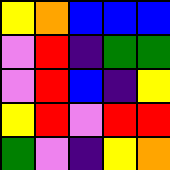[["yellow", "orange", "blue", "blue", "blue"], ["violet", "red", "indigo", "green", "green"], ["violet", "red", "blue", "indigo", "yellow"], ["yellow", "red", "violet", "red", "red"], ["green", "violet", "indigo", "yellow", "orange"]]